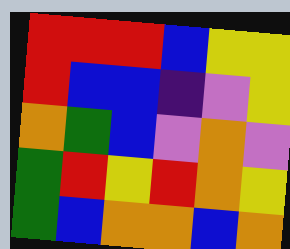[["red", "red", "red", "blue", "yellow", "yellow"], ["red", "blue", "blue", "indigo", "violet", "yellow"], ["orange", "green", "blue", "violet", "orange", "violet"], ["green", "red", "yellow", "red", "orange", "yellow"], ["green", "blue", "orange", "orange", "blue", "orange"]]